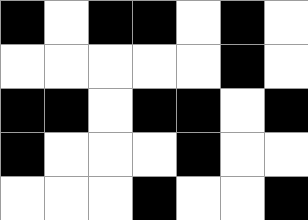[["black", "white", "black", "black", "white", "black", "white"], ["white", "white", "white", "white", "white", "black", "white"], ["black", "black", "white", "black", "black", "white", "black"], ["black", "white", "white", "white", "black", "white", "white"], ["white", "white", "white", "black", "white", "white", "black"]]